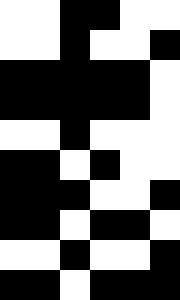[["white", "white", "black", "black", "white", "white"], ["white", "white", "black", "white", "white", "black"], ["black", "black", "black", "black", "black", "white"], ["black", "black", "black", "black", "black", "white"], ["white", "white", "black", "white", "white", "white"], ["black", "black", "white", "black", "white", "white"], ["black", "black", "black", "white", "white", "black"], ["black", "black", "white", "black", "black", "white"], ["white", "white", "black", "white", "white", "black"], ["black", "black", "white", "black", "black", "black"]]